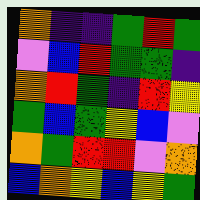[["orange", "indigo", "indigo", "green", "red", "green"], ["violet", "blue", "red", "green", "green", "indigo"], ["orange", "red", "green", "indigo", "red", "yellow"], ["green", "blue", "green", "yellow", "blue", "violet"], ["orange", "green", "red", "red", "violet", "orange"], ["blue", "orange", "yellow", "blue", "yellow", "green"]]